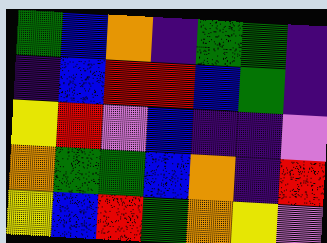[["green", "blue", "orange", "indigo", "green", "green", "indigo"], ["indigo", "blue", "red", "red", "blue", "green", "indigo"], ["yellow", "red", "violet", "blue", "indigo", "indigo", "violet"], ["orange", "green", "green", "blue", "orange", "indigo", "red"], ["yellow", "blue", "red", "green", "orange", "yellow", "violet"]]